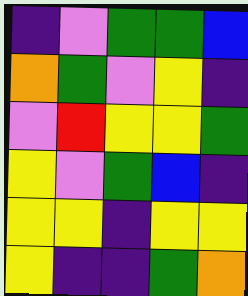[["indigo", "violet", "green", "green", "blue"], ["orange", "green", "violet", "yellow", "indigo"], ["violet", "red", "yellow", "yellow", "green"], ["yellow", "violet", "green", "blue", "indigo"], ["yellow", "yellow", "indigo", "yellow", "yellow"], ["yellow", "indigo", "indigo", "green", "orange"]]